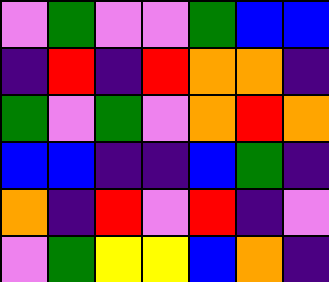[["violet", "green", "violet", "violet", "green", "blue", "blue"], ["indigo", "red", "indigo", "red", "orange", "orange", "indigo"], ["green", "violet", "green", "violet", "orange", "red", "orange"], ["blue", "blue", "indigo", "indigo", "blue", "green", "indigo"], ["orange", "indigo", "red", "violet", "red", "indigo", "violet"], ["violet", "green", "yellow", "yellow", "blue", "orange", "indigo"]]